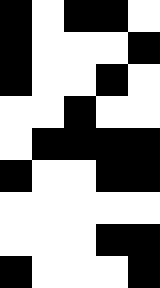[["black", "white", "black", "black", "white"], ["black", "white", "white", "white", "black"], ["black", "white", "white", "black", "white"], ["white", "white", "black", "white", "white"], ["white", "black", "black", "black", "black"], ["black", "white", "white", "black", "black"], ["white", "white", "white", "white", "white"], ["white", "white", "white", "black", "black"], ["black", "white", "white", "white", "black"]]